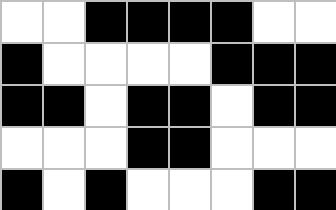[["white", "white", "black", "black", "black", "black", "white", "white"], ["black", "white", "white", "white", "white", "black", "black", "black"], ["black", "black", "white", "black", "black", "white", "black", "black"], ["white", "white", "white", "black", "black", "white", "white", "white"], ["black", "white", "black", "white", "white", "white", "black", "black"]]